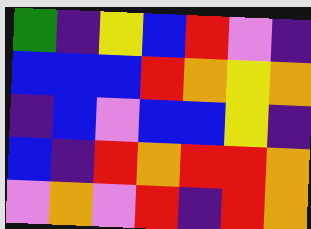[["green", "indigo", "yellow", "blue", "red", "violet", "indigo"], ["blue", "blue", "blue", "red", "orange", "yellow", "orange"], ["indigo", "blue", "violet", "blue", "blue", "yellow", "indigo"], ["blue", "indigo", "red", "orange", "red", "red", "orange"], ["violet", "orange", "violet", "red", "indigo", "red", "orange"]]